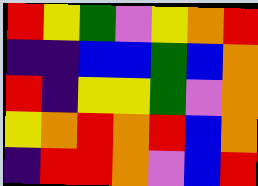[["red", "yellow", "green", "violet", "yellow", "orange", "red"], ["indigo", "indigo", "blue", "blue", "green", "blue", "orange"], ["red", "indigo", "yellow", "yellow", "green", "violet", "orange"], ["yellow", "orange", "red", "orange", "red", "blue", "orange"], ["indigo", "red", "red", "orange", "violet", "blue", "red"]]